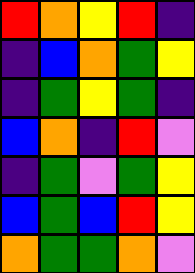[["red", "orange", "yellow", "red", "indigo"], ["indigo", "blue", "orange", "green", "yellow"], ["indigo", "green", "yellow", "green", "indigo"], ["blue", "orange", "indigo", "red", "violet"], ["indigo", "green", "violet", "green", "yellow"], ["blue", "green", "blue", "red", "yellow"], ["orange", "green", "green", "orange", "violet"]]